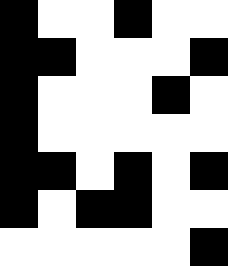[["black", "white", "white", "black", "white", "white"], ["black", "black", "white", "white", "white", "black"], ["black", "white", "white", "white", "black", "white"], ["black", "white", "white", "white", "white", "white"], ["black", "black", "white", "black", "white", "black"], ["black", "white", "black", "black", "white", "white"], ["white", "white", "white", "white", "white", "black"]]